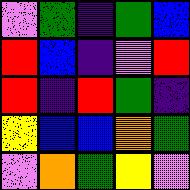[["violet", "green", "indigo", "green", "blue"], ["red", "blue", "indigo", "violet", "red"], ["red", "indigo", "red", "green", "indigo"], ["yellow", "blue", "blue", "orange", "green"], ["violet", "orange", "green", "yellow", "violet"]]